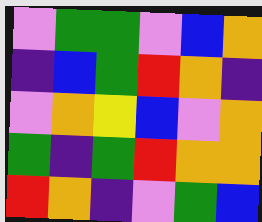[["violet", "green", "green", "violet", "blue", "orange"], ["indigo", "blue", "green", "red", "orange", "indigo"], ["violet", "orange", "yellow", "blue", "violet", "orange"], ["green", "indigo", "green", "red", "orange", "orange"], ["red", "orange", "indigo", "violet", "green", "blue"]]